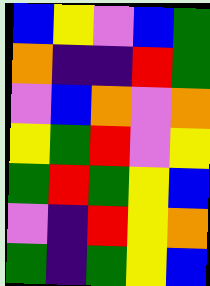[["blue", "yellow", "violet", "blue", "green"], ["orange", "indigo", "indigo", "red", "green"], ["violet", "blue", "orange", "violet", "orange"], ["yellow", "green", "red", "violet", "yellow"], ["green", "red", "green", "yellow", "blue"], ["violet", "indigo", "red", "yellow", "orange"], ["green", "indigo", "green", "yellow", "blue"]]